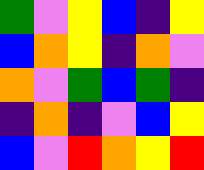[["green", "violet", "yellow", "blue", "indigo", "yellow"], ["blue", "orange", "yellow", "indigo", "orange", "violet"], ["orange", "violet", "green", "blue", "green", "indigo"], ["indigo", "orange", "indigo", "violet", "blue", "yellow"], ["blue", "violet", "red", "orange", "yellow", "red"]]